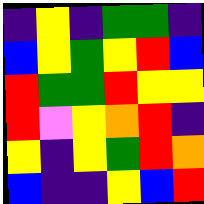[["indigo", "yellow", "indigo", "green", "green", "indigo"], ["blue", "yellow", "green", "yellow", "red", "blue"], ["red", "green", "green", "red", "yellow", "yellow"], ["red", "violet", "yellow", "orange", "red", "indigo"], ["yellow", "indigo", "yellow", "green", "red", "orange"], ["blue", "indigo", "indigo", "yellow", "blue", "red"]]